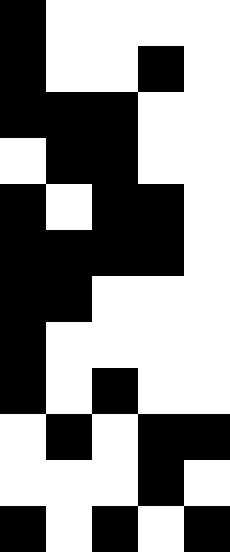[["black", "white", "white", "white", "white"], ["black", "white", "white", "black", "white"], ["black", "black", "black", "white", "white"], ["white", "black", "black", "white", "white"], ["black", "white", "black", "black", "white"], ["black", "black", "black", "black", "white"], ["black", "black", "white", "white", "white"], ["black", "white", "white", "white", "white"], ["black", "white", "black", "white", "white"], ["white", "black", "white", "black", "black"], ["white", "white", "white", "black", "white"], ["black", "white", "black", "white", "black"]]